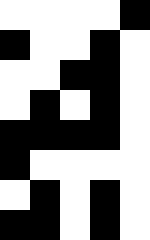[["white", "white", "white", "white", "black"], ["black", "white", "white", "black", "white"], ["white", "white", "black", "black", "white"], ["white", "black", "white", "black", "white"], ["black", "black", "black", "black", "white"], ["black", "white", "white", "white", "white"], ["white", "black", "white", "black", "white"], ["black", "black", "white", "black", "white"]]